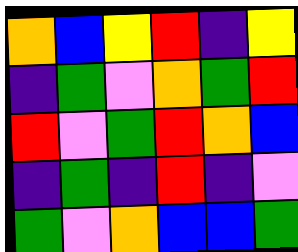[["orange", "blue", "yellow", "red", "indigo", "yellow"], ["indigo", "green", "violet", "orange", "green", "red"], ["red", "violet", "green", "red", "orange", "blue"], ["indigo", "green", "indigo", "red", "indigo", "violet"], ["green", "violet", "orange", "blue", "blue", "green"]]